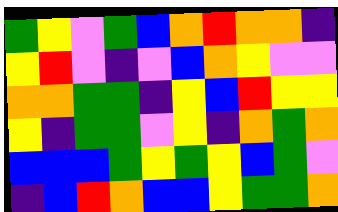[["green", "yellow", "violet", "green", "blue", "orange", "red", "orange", "orange", "indigo"], ["yellow", "red", "violet", "indigo", "violet", "blue", "orange", "yellow", "violet", "violet"], ["orange", "orange", "green", "green", "indigo", "yellow", "blue", "red", "yellow", "yellow"], ["yellow", "indigo", "green", "green", "violet", "yellow", "indigo", "orange", "green", "orange"], ["blue", "blue", "blue", "green", "yellow", "green", "yellow", "blue", "green", "violet"], ["indigo", "blue", "red", "orange", "blue", "blue", "yellow", "green", "green", "orange"]]